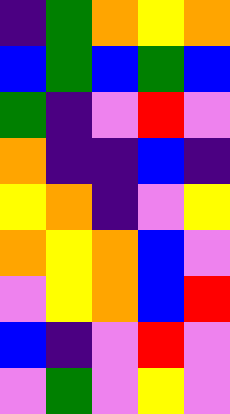[["indigo", "green", "orange", "yellow", "orange"], ["blue", "green", "blue", "green", "blue"], ["green", "indigo", "violet", "red", "violet"], ["orange", "indigo", "indigo", "blue", "indigo"], ["yellow", "orange", "indigo", "violet", "yellow"], ["orange", "yellow", "orange", "blue", "violet"], ["violet", "yellow", "orange", "blue", "red"], ["blue", "indigo", "violet", "red", "violet"], ["violet", "green", "violet", "yellow", "violet"]]